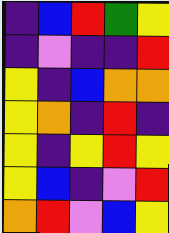[["indigo", "blue", "red", "green", "yellow"], ["indigo", "violet", "indigo", "indigo", "red"], ["yellow", "indigo", "blue", "orange", "orange"], ["yellow", "orange", "indigo", "red", "indigo"], ["yellow", "indigo", "yellow", "red", "yellow"], ["yellow", "blue", "indigo", "violet", "red"], ["orange", "red", "violet", "blue", "yellow"]]